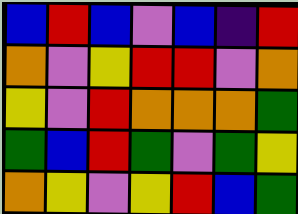[["blue", "red", "blue", "violet", "blue", "indigo", "red"], ["orange", "violet", "yellow", "red", "red", "violet", "orange"], ["yellow", "violet", "red", "orange", "orange", "orange", "green"], ["green", "blue", "red", "green", "violet", "green", "yellow"], ["orange", "yellow", "violet", "yellow", "red", "blue", "green"]]